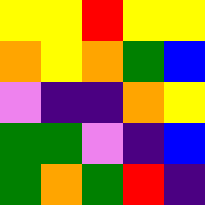[["yellow", "yellow", "red", "yellow", "yellow"], ["orange", "yellow", "orange", "green", "blue"], ["violet", "indigo", "indigo", "orange", "yellow"], ["green", "green", "violet", "indigo", "blue"], ["green", "orange", "green", "red", "indigo"]]